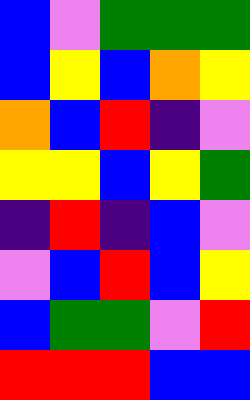[["blue", "violet", "green", "green", "green"], ["blue", "yellow", "blue", "orange", "yellow"], ["orange", "blue", "red", "indigo", "violet"], ["yellow", "yellow", "blue", "yellow", "green"], ["indigo", "red", "indigo", "blue", "violet"], ["violet", "blue", "red", "blue", "yellow"], ["blue", "green", "green", "violet", "red"], ["red", "red", "red", "blue", "blue"]]